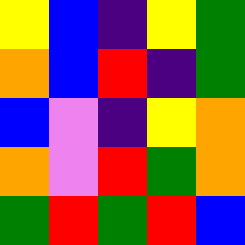[["yellow", "blue", "indigo", "yellow", "green"], ["orange", "blue", "red", "indigo", "green"], ["blue", "violet", "indigo", "yellow", "orange"], ["orange", "violet", "red", "green", "orange"], ["green", "red", "green", "red", "blue"]]